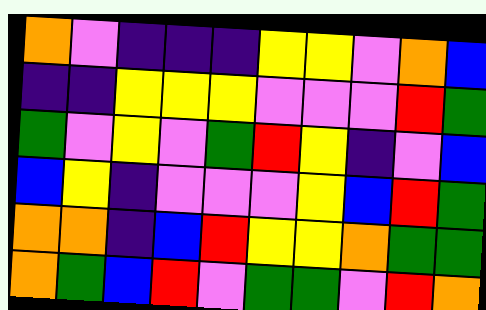[["orange", "violet", "indigo", "indigo", "indigo", "yellow", "yellow", "violet", "orange", "blue"], ["indigo", "indigo", "yellow", "yellow", "yellow", "violet", "violet", "violet", "red", "green"], ["green", "violet", "yellow", "violet", "green", "red", "yellow", "indigo", "violet", "blue"], ["blue", "yellow", "indigo", "violet", "violet", "violet", "yellow", "blue", "red", "green"], ["orange", "orange", "indigo", "blue", "red", "yellow", "yellow", "orange", "green", "green"], ["orange", "green", "blue", "red", "violet", "green", "green", "violet", "red", "orange"]]